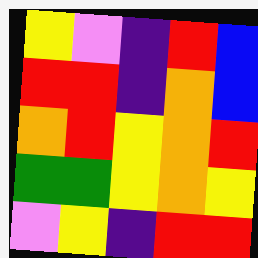[["yellow", "violet", "indigo", "red", "blue"], ["red", "red", "indigo", "orange", "blue"], ["orange", "red", "yellow", "orange", "red"], ["green", "green", "yellow", "orange", "yellow"], ["violet", "yellow", "indigo", "red", "red"]]